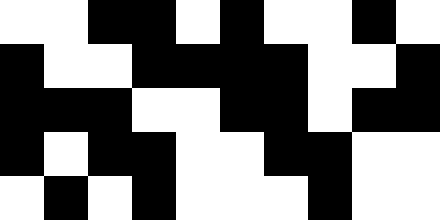[["white", "white", "black", "black", "white", "black", "white", "white", "black", "white"], ["black", "white", "white", "black", "black", "black", "black", "white", "white", "black"], ["black", "black", "black", "white", "white", "black", "black", "white", "black", "black"], ["black", "white", "black", "black", "white", "white", "black", "black", "white", "white"], ["white", "black", "white", "black", "white", "white", "white", "black", "white", "white"]]